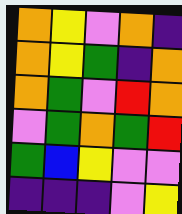[["orange", "yellow", "violet", "orange", "indigo"], ["orange", "yellow", "green", "indigo", "orange"], ["orange", "green", "violet", "red", "orange"], ["violet", "green", "orange", "green", "red"], ["green", "blue", "yellow", "violet", "violet"], ["indigo", "indigo", "indigo", "violet", "yellow"]]